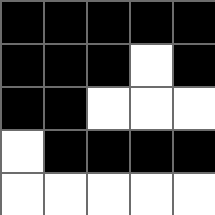[["black", "black", "black", "black", "black"], ["black", "black", "black", "white", "black"], ["black", "black", "white", "white", "white"], ["white", "black", "black", "black", "black"], ["white", "white", "white", "white", "white"]]